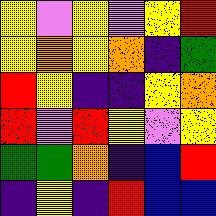[["yellow", "violet", "yellow", "violet", "yellow", "red"], ["yellow", "orange", "yellow", "orange", "indigo", "green"], ["red", "yellow", "indigo", "indigo", "yellow", "orange"], ["red", "violet", "red", "yellow", "violet", "yellow"], ["green", "green", "orange", "indigo", "blue", "red"], ["indigo", "yellow", "indigo", "red", "blue", "blue"]]